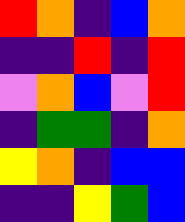[["red", "orange", "indigo", "blue", "orange"], ["indigo", "indigo", "red", "indigo", "red"], ["violet", "orange", "blue", "violet", "red"], ["indigo", "green", "green", "indigo", "orange"], ["yellow", "orange", "indigo", "blue", "blue"], ["indigo", "indigo", "yellow", "green", "blue"]]